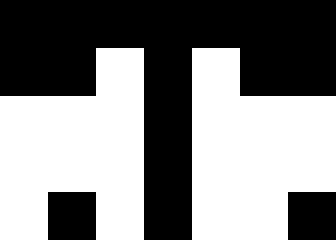[["black", "black", "black", "black", "black", "black", "black"], ["black", "black", "white", "black", "white", "black", "black"], ["white", "white", "white", "black", "white", "white", "white"], ["white", "white", "white", "black", "white", "white", "white"], ["white", "black", "white", "black", "white", "white", "black"]]